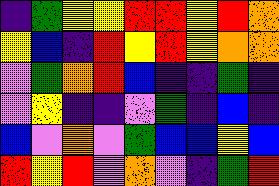[["indigo", "green", "yellow", "yellow", "red", "red", "yellow", "red", "orange"], ["yellow", "blue", "indigo", "red", "yellow", "red", "yellow", "orange", "orange"], ["violet", "green", "orange", "red", "blue", "indigo", "indigo", "green", "indigo"], ["violet", "yellow", "indigo", "indigo", "violet", "green", "indigo", "blue", "indigo"], ["blue", "violet", "orange", "violet", "green", "blue", "blue", "yellow", "blue"], ["red", "yellow", "red", "violet", "orange", "violet", "indigo", "green", "red"]]